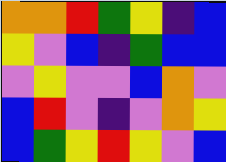[["orange", "orange", "red", "green", "yellow", "indigo", "blue"], ["yellow", "violet", "blue", "indigo", "green", "blue", "blue"], ["violet", "yellow", "violet", "violet", "blue", "orange", "violet"], ["blue", "red", "violet", "indigo", "violet", "orange", "yellow"], ["blue", "green", "yellow", "red", "yellow", "violet", "blue"]]